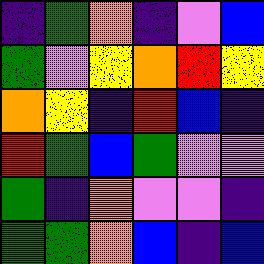[["indigo", "green", "orange", "indigo", "violet", "blue"], ["green", "violet", "yellow", "orange", "red", "yellow"], ["orange", "yellow", "indigo", "red", "blue", "indigo"], ["red", "green", "blue", "green", "violet", "violet"], ["green", "indigo", "orange", "violet", "violet", "indigo"], ["green", "green", "orange", "blue", "indigo", "blue"]]